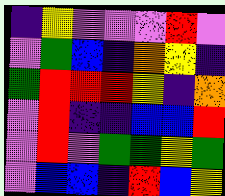[["indigo", "yellow", "violet", "violet", "violet", "red", "violet"], ["violet", "green", "blue", "indigo", "orange", "yellow", "indigo"], ["green", "red", "red", "red", "yellow", "indigo", "orange"], ["violet", "red", "indigo", "indigo", "blue", "blue", "red"], ["violet", "red", "violet", "green", "green", "yellow", "green"], ["violet", "blue", "blue", "indigo", "red", "blue", "yellow"]]